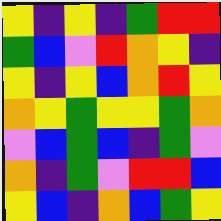[["yellow", "indigo", "yellow", "indigo", "green", "red", "red"], ["green", "blue", "violet", "red", "orange", "yellow", "indigo"], ["yellow", "indigo", "yellow", "blue", "orange", "red", "yellow"], ["orange", "yellow", "green", "yellow", "yellow", "green", "orange"], ["violet", "blue", "green", "blue", "indigo", "green", "violet"], ["orange", "indigo", "green", "violet", "red", "red", "blue"], ["yellow", "blue", "indigo", "orange", "blue", "green", "yellow"]]